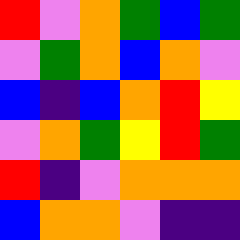[["red", "violet", "orange", "green", "blue", "green"], ["violet", "green", "orange", "blue", "orange", "violet"], ["blue", "indigo", "blue", "orange", "red", "yellow"], ["violet", "orange", "green", "yellow", "red", "green"], ["red", "indigo", "violet", "orange", "orange", "orange"], ["blue", "orange", "orange", "violet", "indigo", "indigo"]]